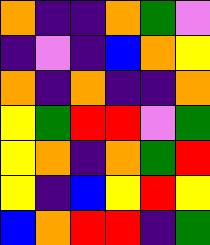[["orange", "indigo", "indigo", "orange", "green", "violet"], ["indigo", "violet", "indigo", "blue", "orange", "yellow"], ["orange", "indigo", "orange", "indigo", "indigo", "orange"], ["yellow", "green", "red", "red", "violet", "green"], ["yellow", "orange", "indigo", "orange", "green", "red"], ["yellow", "indigo", "blue", "yellow", "red", "yellow"], ["blue", "orange", "red", "red", "indigo", "green"]]